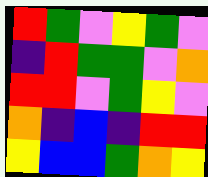[["red", "green", "violet", "yellow", "green", "violet"], ["indigo", "red", "green", "green", "violet", "orange"], ["red", "red", "violet", "green", "yellow", "violet"], ["orange", "indigo", "blue", "indigo", "red", "red"], ["yellow", "blue", "blue", "green", "orange", "yellow"]]